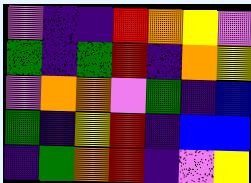[["violet", "indigo", "indigo", "red", "orange", "yellow", "violet"], ["green", "indigo", "green", "red", "indigo", "orange", "yellow"], ["violet", "orange", "orange", "violet", "green", "indigo", "blue"], ["green", "indigo", "yellow", "red", "indigo", "blue", "blue"], ["indigo", "green", "orange", "red", "indigo", "violet", "yellow"]]